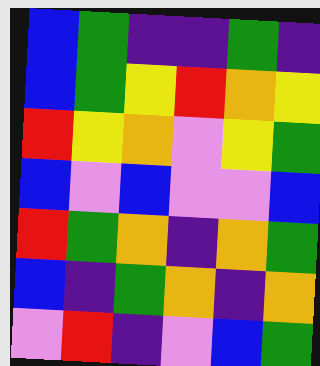[["blue", "green", "indigo", "indigo", "green", "indigo"], ["blue", "green", "yellow", "red", "orange", "yellow"], ["red", "yellow", "orange", "violet", "yellow", "green"], ["blue", "violet", "blue", "violet", "violet", "blue"], ["red", "green", "orange", "indigo", "orange", "green"], ["blue", "indigo", "green", "orange", "indigo", "orange"], ["violet", "red", "indigo", "violet", "blue", "green"]]